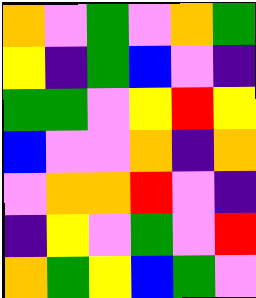[["orange", "violet", "green", "violet", "orange", "green"], ["yellow", "indigo", "green", "blue", "violet", "indigo"], ["green", "green", "violet", "yellow", "red", "yellow"], ["blue", "violet", "violet", "orange", "indigo", "orange"], ["violet", "orange", "orange", "red", "violet", "indigo"], ["indigo", "yellow", "violet", "green", "violet", "red"], ["orange", "green", "yellow", "blue", "green", "violet"]]